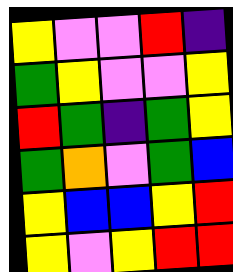[["yellow", "violet", "violet", "red", "indigo"], ["green", "yellow", "violet", "violet", "yellow"], ["red", "green", "indigo", "green", "yellow"], ["green", "orange", "violet", "green", "blue"], ["yellow", "blue", "blue", "yellow", "red"], ["yellow", "violet", "yellow", "red", "red"]]